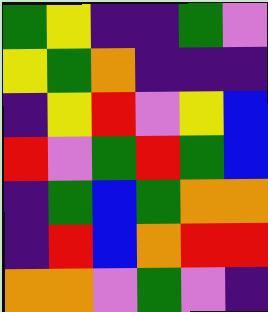[["green", "yellow", "indigo", "indigo", "green", "violet"], ["yellow", "green", "orange", "indigo", "indigo", "indigo"], ["indigo", "yellow", "red", "violet", "yellow", "blue"], ["red", "violet", "green", "red", "green", "blue"], ["indigo", "green", "blue", "green", "orange", "orange"], ["indigo", "red", "blue", "orange", "red", "red"], ["orange", "orange", "violet", "green", "violet", "indigo"]]